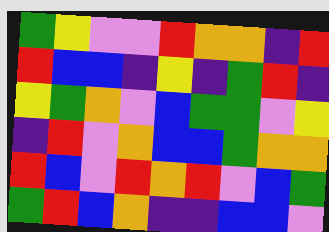[["green", "yellow", "violet", "violet", "red", "orange", "orange", "indigo", "red"], ["red", "blue", "blue", "indigo", "yellow", "indigo", "green", "red", "indigo"], ["yellow", "green", "orange", "violet", "blue", "green", "green", "violet", "yellow"], ["indigo", "red", "violet", "orange", "blue", "blue", "green", "orange", "orange"], ["red", "blue", "violet", "red", "orange", "red", "violet", "blue", "green"], ["green", "red", "blue", "orange", "indigo", "indigo", "blue", "blue", "violet"]]